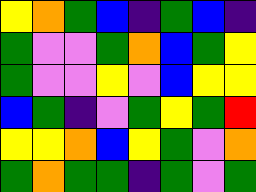[["yellow", "orange", "green", "blue", "indigo", "green", "blue", "indigo"], ["green", "violet", "violet", "green", "orange", "blue", "green", "yellow"], ["green", "violet", "violet", "yellow", "violet", "blue", "yellow", "yellow"], ["blue", "green", "indigo", "violet", "green", "yellow", "green", "red"], ["yellow", "yellow", "orange", "blue", "yellow", "green", "violet", "orange"], ["green", "orange", "green", "green", "indigo", "green", "violet", "green"]]